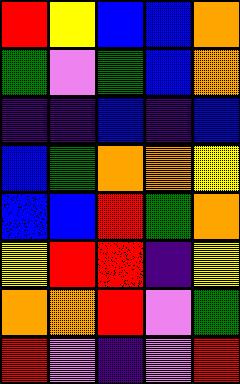[["red", "yellow", "blue", "blue", "orange"], ["green", "violet", "green", "blue", "orange"], ["indigo", "indigo", "blue", "indigo", "blue"], ["blue", "green", "orange", "orange", "yellow"], ["blue", "blue", "red", "green", "orange"], ["yellow", "red", "red", "indigo", "yellow"], ["orange", "orange", "red", "violet", "green"], ["red", "violet", "indigo", "violet", "red"]]